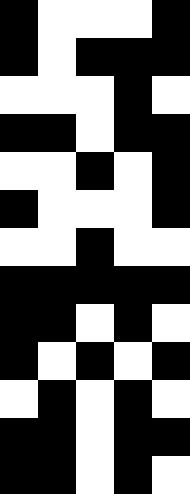[["black", "white", "white", "white", "black"], ["black", "white", "black", "black", "black"], ["white", "white", "white", "black", "white"], ["black", "black", "white", "black", "black"], ["white", "white", "black", "white", "black"], ["black", "white", "white", "white", "black"], ["white", "white", "black", "white", "white"], ["black", "black", "black", "black", "black"], ["black", "black", "white", "black", "white"], ["black", "white", "black", "white", "black"], ["white", "black", "white", "black", "white"], ["black", "black", "white", "black", "black"], ["black", "black", "white", "black", "white"]]